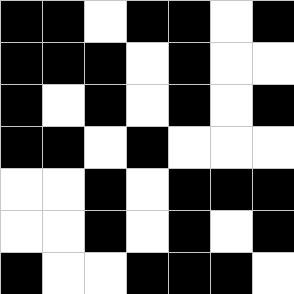[["black", "black", "white", "black", "black", "white", "black"], ["black", "black", "black", "white", "black", "white", "white"], ["black", "white", "black", "white", "black", "white", "black"], ["black", "black", "white", "black", "white", "white", "white"], ["white", "white", "black", "white", "black", "black", "black"], ["white", "white", "black", "white", "black", "white", "black"], ["black", "white", "white", "black", "black", "black", "white"]]